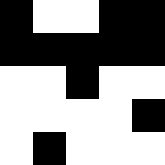[["black", "white", "white", "black", "black"], ["black", "black", "black", "black", "black"], ["white", "white", "black", "white", "white"], ["white", "white", "white", "white", "black"], ["white", "black", "white", "white", "white"]]